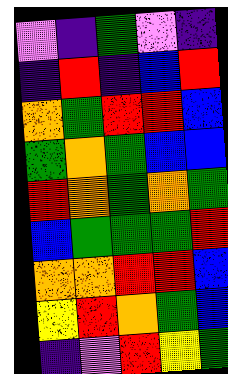[["violet", "indigo", "green", "violet", "indigo"], ["indigo", "red", "indigo", "blue", "red"], ["orange", "green", "red", "red", "blue"], ["green", "orange", "green", "blue", "blue"], ["red", "orange", "green", "orange", "green"], ["blue", "green", "green", "green", "red"], ["orange", "orange", "red", "red", "blue"], ["yellow", "red", "orange", "green", "blue"], ["indigo", "violet", "red", "yellow", "green"]]